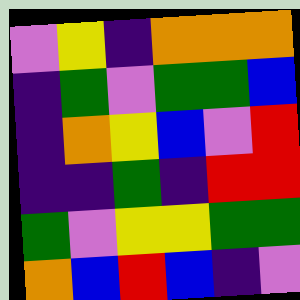[["violet", "yellow", "indigo", "orange", "orange", "orange"], ["indigo", "green", "violet", "green", "green", "blue"], ["indigo", "orange", "yellow", "blue", "violet", "red"], ["indigo", "indigo", "green", "indigo", "red", "red"], ["green", "violet", "yellow", "yellow", "green", "green"], ["orange", "blue", "red", "blue", "indigo", "violet"]]